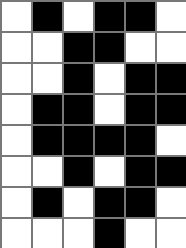[["white", "black", "white", "black", "black", "white"], ["white", "white", "black", "black", "white", "white"], ["white", "white", "black", "white", "black", "black"], ["white", "black", "black", "white", "black", "black"], ["white", "black", "black", "black", "black", "white"], ["white", "white", "black", "white", "black", "black"], ["white", "black", "white", "black", "black", "white"], ["white", "white", "white", "black", "white", "white"]]